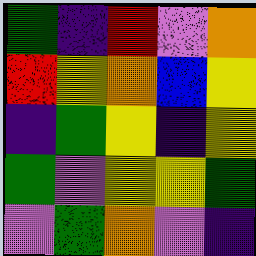[["green", "indigo", "red", "violet", "orange"], ["red", "yellow", "orange", "blue", "yellow"], ["indigo", "green", "yellow", "indigo", "yellow"], ["green", "violet", "yellow", "yellow", "green"], ["violet", "green", "orange", "violet", "indigo"]]